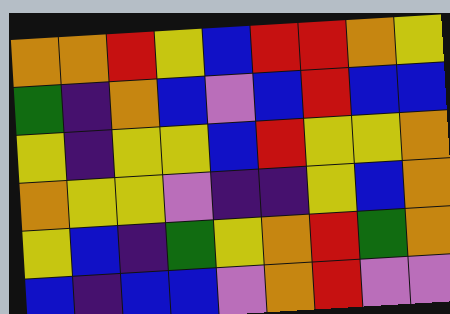[["orange", "orange", "red", "yellow", "blue", "red", "red", "orange", "yellow"], ["green", "indigo", "orange", "blue", "violet", "blue", "red", "blue", "blue"], ["yellow", "indigo", "yellow", "yellow", "blue", "red", "yellow", "yellow", "orange"], ["orange", "yellow", "yellow", "violet", "indigo", "indigo", "yellow", "blue", "orange"], ["yellow", "blue", "indigo", "green", "yellow", "orange", "red", "green", "orange"], ["blue", "indigo", "blue", "blue", "violet", "orange", "red", "violet", "violet"]]